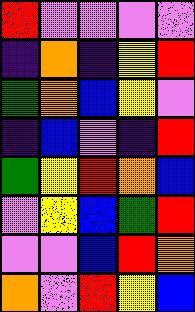[["red", "violet", "violet", "violet", "violet"], ["indigo", "orange", "indigo", "yellow", "red"], ["green", "orange", "blue", "yellow", "violet"], ["indigo", "blue", "violet", "indigo", "red"], ["green", "yellow", "red", "orange", "blue"], ["violet", "yellow", "blue", "green", "red"], ["violet", "violet", "blue", "red", "orange"], ["orange", "violet", "red", "yellow", "blue"]]